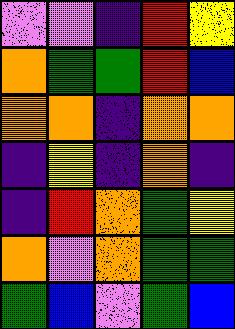[["violet", "violet", "indigo", "red", "yellow"], ["orange", "green", "green", "red", "blue"], ["orange", "orange", "indigo", "orange", "orange"], ["indigo", "yellow", "indigo", "orange", "indigo"], ["indigo", "red", "orange", "green", "yellow"], ["orange", "violet", "orange", "green", "green"], ["green", "blue", "violet", "green", "blue"]]